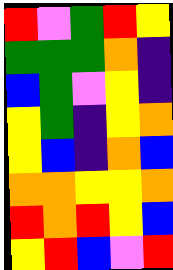[["red", "violet", "green", "red", "yellow"], ["green", "green", "green", "orange", "indigo"], ["blue", "green", "violet", "yellow", "indigo"], ["yellow", "green", "indigo", "yellow", "orange"], ["yellow", "blue", "indigo", "orange", "blue"], ["orange", "orange", "yellow", "yellow", "orange"], ["red", "orange", "red", "yellow", "blue"], ["yellow", "red", "blue", "violet", "red"]]